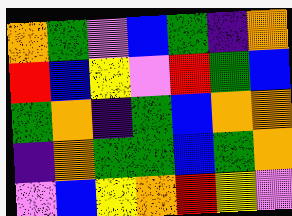[["orange", "green", "violet", "blue", "green", "indigo", "orange"], ["red", "blue", "yellow", "violet", "red", "green", "blue"], ["green", "orange", "indigo", "green", "blue", "orange", "orange"], ["indigo", "orange", "green", "green", "blue", "green", "orange"], ["violet", "blue", "yellow", "orange", "red", "yellow", "violet"]]